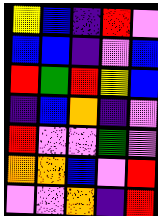[["yellow", "blue", "indigo", "red", "violet"], ["blue", "blue", "indigo", "violet", "blue"], ["red", "green", "red", "yellow", "blue"], ["indigo", "blue", "orange", "indigo", "violet"], ["red", "violet", "violet", "green", "violet"], ["orange", "orange", "blue", "violet", "red"], ["violet", "violet", "orange", "indigo", "red"]]